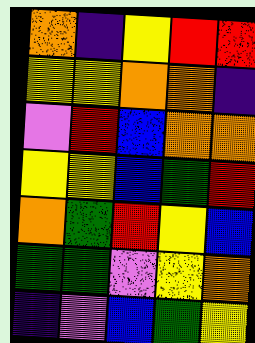[["orange", "indigo", "yellow", "red", "red"], ["yellow", "yellow", "orange", "orange", "indigo"], ["violet", "red", "blue", "orange", "orange"], ["yellow", "yellow", "blue", "green", "red"], ["orange", "green", "red", "yellow", "blue"], ["green", "green", "violet", "yellow", "orange"], ["indigo", "violet", "blue", "green", "yellow"]]